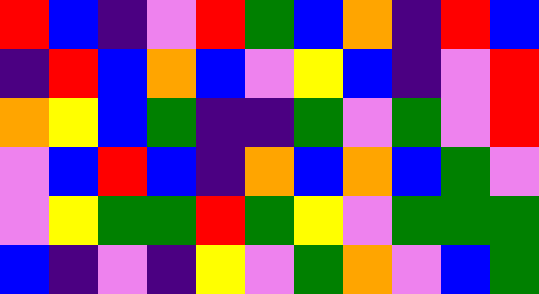[["red", "blue", "indigo", "violet", "red", "green", "blue", "orange", "indigo", "red", "blue"], ["indigo", "red", "blue", "orange", "blue", "violet", "yellow", "blue", "indigo", "violet", "red"], ["orange", "yellow", "blue", "green", "indigo", "indigo", "green", "violet", "green", "violet", "red"], ["violet", "blue", "red", "blue", "indigo", "orange", "blue", "orange", "blue", "green", "violet"], ["violet", "yellow", "green", "green", "red", "green", "yellow", "violet", "green", "green", "green"], ["blue", "indigo", "violet", "indigo", "yellow", "violet", "green", "orange", "violet", "blue", "green"]]